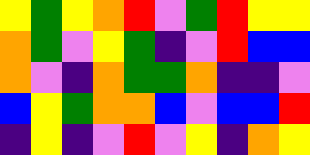[["yellow", "green", "yellow", "orange", "red", "violet", "green", "red", "yellow", "yellow"], ["orange", "green", "violet", "yellow", "green", "indigo", "violet", "red", "blue", "blue"], ["orange", "violet", "indigo", "orange", "green", "green", "orange", "indigo", "indigo", "violet"], ["blue", "yellow", "green", "orange", "orange", "blue", "violet", "blue", "blue", "red"], ["indigo", "yellow", "indigo", "violet", "red", "violet", "yellow", "indigo", "orange", "yellow"]]